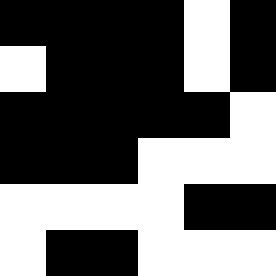[["black", "black", "black", "black", "white", "black"], ["white", "black", "black", "black", "white", "black"], ["black", "black", "black", "black", "black", "white"], ["black", "black", "black", "white", "white", "white"], ["white", "white", "white", "white", "black", "black"], ["white", "black", "black", "white", "white", "white"]]